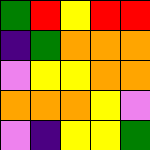[["green", "red", "yellow", "red", "red"], ["indigo", "green", "orange", "orange", "orange"], ["violet", "yellow", "yellow", "orange", "orange"], ["orange", "orange", "orange", "yellow", "violet"], ["violet", "indigo", "yellow", "yellow", "green"]]